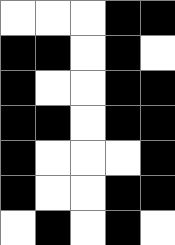[["white", "white", "white", "black", "black"], ["black", "black", "white", "black", "white"], ["black", "white", "white", "black", "black"], ["black", "black", "white", "black", "black"], ["black", "white", "white", "white", "black"], ["black", "white", "white", "black", "black"], ["white", "black", "white", "black", "white"]]